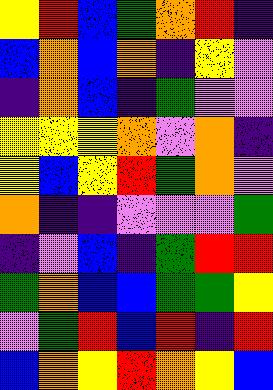[["yellow", "red", "blue", "green", "orange", "red", "indigo"], ["blue", "orange", "blue", "orange", "indigo", "yellow", "violet"], ["indigo", "orange", "blue", "indigo", "green", "violet", "violet"], ["yellow", "yellow", "yellow", "orange", "violet", "orange", "indigo"], ["yellow", "blue", "yellow", "red", "green", "orange", "violet"], ["orange", "indigo", "indigo", "violet", "violet", "violet", "green"], ["indigo", "violet", "blue", "indigo", "green", "red", "red"], ["green", "orange", "blue", "blue", "green", "green", "yellow"], ["violet", "green", "red", "blue", "red", "indigo", "red"], ["blue", "orange", "yellow", "red", "orange", "yellow", "blue"]]